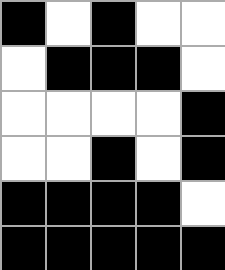[["black", "white", "black", "white", "white"], ["white", "black", "black", "black", "white"], ["white", "white", "white", "white", "black"], ["white", "white", "black", "white", "black"], ["black", "black", "black", "black", "white"], ["black", "black", "black", "black", "black"]]